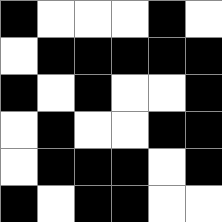[["black", "white", "white", "white", "black", "white"], ["white", "black", "black", "black", "black", "black"], ["black", "white", "black", "white", "white", "black"], ["white", "black", "white", "white", "black", "black"], ["white", "black", "black", "black", "white", "black"], ["black", "white", "black", "black", "white", "white"]]